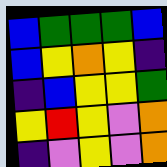[["blue", "green", "green", "green", "blue"], ["blue", "yellow", "orange", "yellow", "indigo"], ["indigo", "blue", "yellow", "yellow", "green"], ["yellow", "red", "yellow", "violet", "orange"], ["indigo", "violet", "yellow", "violet", "orange"]]